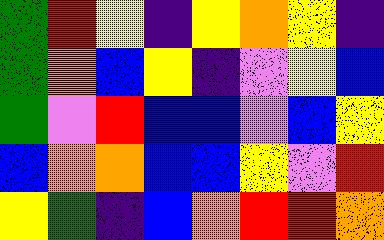[["green", "red", "yellow", "indigo", "yellow", "orange", "yellow", "indigo"], ["green", "orange", "blue", "yellow", "indigo", "violet", "yellow", "blue"], ["green", "violet", "red", "blue", "blue", "violet", "blue", "yellow"], ["blue", "orange", "orange", "blue", "blue", "yellow", "violet", "red"], ["yellow", "green", "indigo", "blue", "orange", "red", "red", "orange"]]